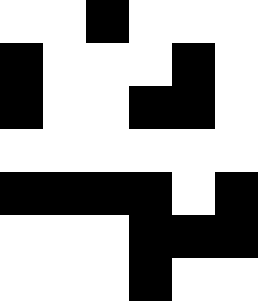[["white", "white", "black", "white", "white", "white"], ["black", "white", "white", "white", "black", "white"], ["black", "white", "white", "black", "black", "white"], ["white", "white", "white", "white", "white", "white"], ["black", "black", "black", "black", "white", "black"], ["white", "white", "white", "black", "black", "black"], ["white", "white", "white", "black", "white", "white"]]